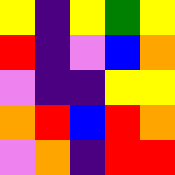[["yellow", "indigo", "yellow", "green", "yellow"], ["red", "indigo", "violet", "blue", "orange"], ["violet", "indigo", "indigo", "yellow", "yellow"], ["orange", "red", "blue", "red", "orange"], ["violet", "orange", "indigo", "red", "red"]]